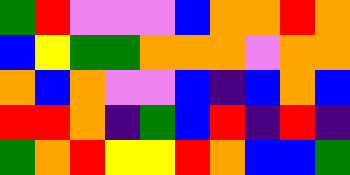[["green", "red", "violet", "violet", "violet", "blue", "orange", "orange", "red", "orange"], ["blue", "yellow", "green", "green", "orange", "orange", "orange", "violet", "orange", "orange"], ["orange", "blue", "orange", "violet", "violet", "blue", "indigo", "blue", "orange", "blue"], ["red", "red", "orange", "indigo", "green", "blue", "red", "indigo", "red", "indigo"], ["green", "orange", "red", "yellow", "yellow", "red", "orange", "blue", "blue", "green"]]